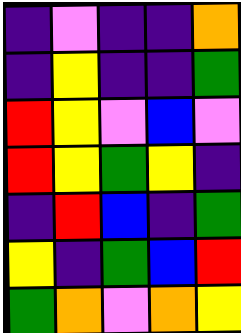[["indigo", "violet", "indigo", "indigo", "orange"], ["indigo", "yellow", "indigo", "indigo", "green"], ["red", "yellow", "violet", "blue", "violet"], ["red", "yellow", "green", "yellow", "indigo"], ["indigo", "red", "blue", "indigo", "green"], ["yellow", "indigo", "green", "blue", "red"], ["green", "orange", "violet", "orange", "yellow"]]